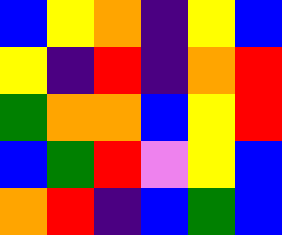[["blue", "yellow", "orange", "indigo", "yellow", "blue"], ["yellow", "indigo", "red", "indigo", "orange", "red"], ["green", "orange", "orange", "blue", "yellow", "red"], ["blue", "green", "red", "violet", "yellow", "blue"], ["orange", "red", "indigo", "blue", "green", "blue"]]